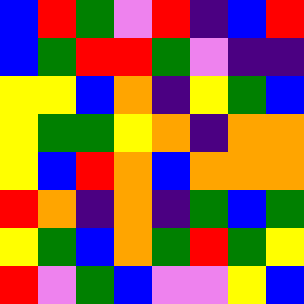[["blue", "red", "green", "violet", "red", "indigo", "blue", "red"], ["blue", "green", "red", "red", "green", "violet", "indigo", "indigo"], ["yellow", "yellow", "blue", "orange", "indigo", "yellow", "green", "blue"], ["yellow", "green", "green", "yellow", "orange", "indigo", "orange", "orange"], ["yellow", "blue", "red", "orange", "blue", "orange", "orange", "orange"], ["red", "orange", "indigo", "orange", "indigo", "green", "blue", "green"], ["yellow", "green", "blue", "orange", "green", "red", "green", "yellow"], ["red", "violet", "green", "blue", "violet", "violet", "yellow", "blue"]]